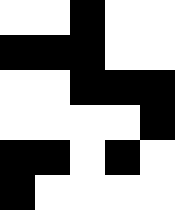[["white", "white", "black", "white", "white"], ["black", "black", "black", "white", "white"], ["white", "white", "black", "black", "black"], ["white", "white", "white", "white", "black"], ["black", "black", "white", "black", "white"], ["black", "white", "white", "white", "white"]]